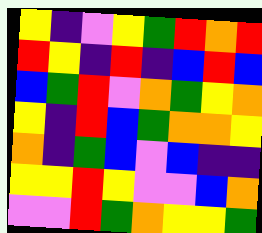[["yellow", "indigo", "violet", "yellow", "green", "red", "orange", "red"], ["red", "yellow", "indigo", "red", "indigo", "blue", "red", "blue"], ["blue", "green", "red", "violet", "orange", "green", "yellow", "orange"], ["yellow", "indigo", "red", "blue", "green", "orange", "orange", "yellow"], ["orange", "indigo", "green", "blue", "violet", "blue", "indigo", "indigo"], ["yellow", "yellow", "red", "yellow", "violet", "violet", "blue", "orange"], ["violet", "violet", "red", "green", "orange", "yellow", "yellow", "green"]]